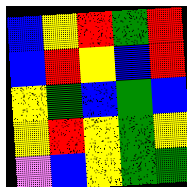[["blue", "yellow", "red", "green", "red"], ["blue", "red", "yellow", "blue", "red"], ["yellow", "green", "blue", "green", "blue"], ["yellow", "red", "yellow", "green", "yellow"], ["violet", "blue", "yellow", "green", "green"]]